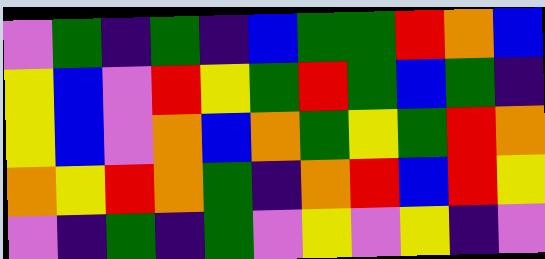[["violet", "green", "indigo", "green", "indigo", "blue", "green", "green", "red", "orange", "blue"], ["yellow", "blue", "violet", "red", "yellow", "green", "red", "green", "blue", "green", "indigo"], ["yellow", "blue", "violet", "orange", "blue", "orange", "green", "yellow", "green", "red", "orange"], ["orange", "yellow", "red", "orange", "green", "indigo", "orange", "red", "blue", "red", "yellow"], ["violet", "indigo", "green", "indigo", "green", "violet", "yellow", "violet", "yellow", "indigo", "violet"]]